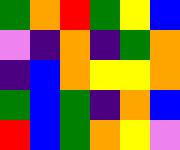[["green", "orange", "red", "green", "yellow", "blue"], ["violet", "indigo", "orange", "indigo", "green", "orange"], ["indigo", "blue", "orange", "yellow", "yellow", "orange"], ["green", "blue", "green", "indigo", "orange", "blue"], ["red", "blue", "green", "orange", "yellow", "violet"]]